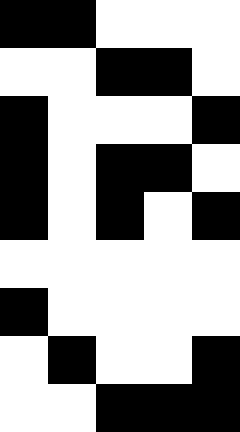[["black", "black", "white", "white", "white"], ["white", "white", "black", "black", "white"], ["black", "white", "white", "white", "black"], ["black", "white", "black", "black", "white"], ["black", "white", "black", "white", "black"], ["white", "white", "white", "white", "white"], ["black", "white", "white", "white", "white"], ["white", "black", "white", "white", "black"], ["white", "white", "black", "black", "black"]]